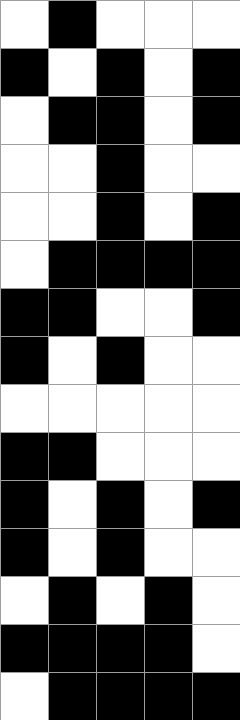[["white", "black", "white", "white", "white"], ["black", "white", "black", "white", "black"], ["white", "black", "black", "white", "black"], ["white", "white", "black", "white", "white"], ["white", "white", "black", "white", "black"], ["white", "black", "black", "black", "black"], ["black", "black", "white", "white", "black"], ["black", "white", "black", "white", "white"], ["white", "white", "white", "white", "white"], ["black", "black", "white", "white", "white"], ["black", "white", "black", "white", "black"], ["black", "white", "black", "white", "white"], ["white", "black", "white", "black", "white"], ["black", "black", "black", "black", "white"], ["white", "black", "black", "black", "black"]]